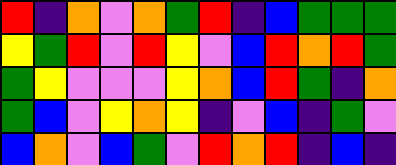[["red", "indigo", "orange", "violet", "orange", "green", "red", "indigo", "blue", "green", "green", "green"], ["yellow", "green", "red", "violet", "red", "yellow", "violet", "blue", "red", "orange", "red", "green"], ["green", "yellow", "violet", "violet", "violet", "yellow", "orange", "blue", "red", "green", "indigo", "orange"], ["green", "blue", "violet", "yellow", "orange", "yellow", "indigo", "violet", "blue", "indigo", "green", "violet"], ["blue", "orange", "violet", "blue", "green", "violet", "red", "orange", "red", "indigo", "blue", "indigo"]]